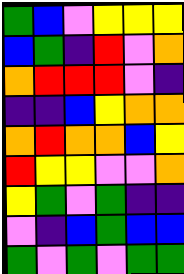[["green", "blue", "violet", "yellow", "yellow", "yellow"], ["blue", "green", "indigo", "red", "violet", "orange"], ["orange", "red", "red", "red", "violet", "indigo"], ["indigo", "indigo", "blue", "yellow", "orange", "orange"], ["orange", "red", "orange", "orange", "blue", "yellow"], ["red", "yellow", "yellow", "violet", "violet", "orange"], ["yellow", "green", "violet", "green", "indigo", "indigo"], ["violet", "indigo", "blue", "green", "blue", "blue"], ["green", "violet", "green", "violet", "green", "green"]]